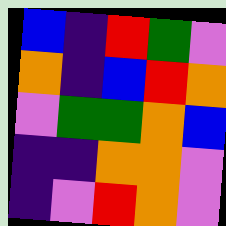[["blue", "indigo", "red", "green", "violet"], ["orange", "indigo", "blue", "red", "orange"], ["violet", "green", "green", "orange", "blue"], ["indigo", "indigo", "orange", "orange", "violet"], ["indigo", "violet", "red", "orange", "violet"]]